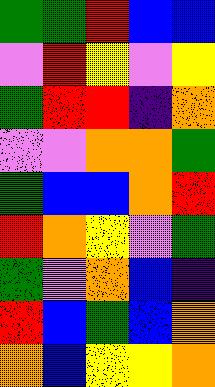[["green", "green", "red", "blue", "blue"], ["violet", "red", "yellow", "violet", "yellow"], ["green", "red", "red", "indigo", "orange"], ["violet", "violet", "orange", "orange", "green"], ["green", "blue", "blue", "orange", "red"], ["red", "orange", "yellow", "violet", "green"], ["green", "violet", "orange", "blue", "indigo"], ["red", "blue", "green", "blue", "orange"], ["orange", "blue", "yellow", "yellow", "orange"]]